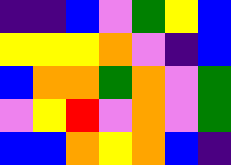[["indigo", "indigo", "blue", "violet", "green", "yellow", "blue"], ["yellow", "yellow", "yellow", "orange", "violet", "indigo", "blue"], ["blue", "orange", "orange", "green", "orange", "violet", "green"], ["violet", "yellow", "red", "violet", "orange", "violet", "green"], ["blue", "blue", "orange", "yellow", "orange", "blue", "indigo"]]